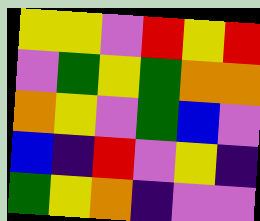[["yellow", "yellow", "violet", "red", "yellow", "red"], ["violet", "green", "yellow", "green", "orange", "orange"], ["orange", "yellow", "violet", "green", "blue", "violet"], ["blue", "indigo", "red", "violet", "yellow", "indigo"], ["green", "yellow", "orange", "indigo", "violet", "violet"]]